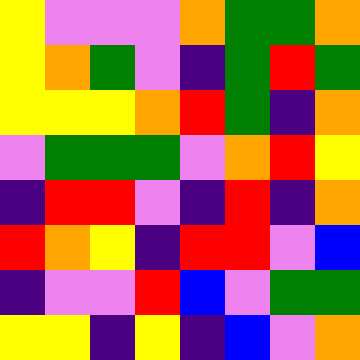[["yellow", "violet", "violet", "violet", "orange", "green", "green", "orange"], ["yellow", "orange", "green", "violet", "indigo", "green", "red", "green"], ["yellow", "yellow", "yellow", "orange", "red", "green", "indigo", "orange"], ["violet", "green", "green", "green", "violet", "orange", "red", "yellow"], ["indigo", "red", "red", "violet", "indigo", "red", "indigo", "orange"], ["red", "orange", "yellow", "indigo", "red", "red", "violet", "blue"], ["indigo", "violet", "violet", "red", "blue", "violet", "green", "green"], ["yellow", "yellow", "indigo", "yellow", "indigo", "blue", "violet", "orange"]]